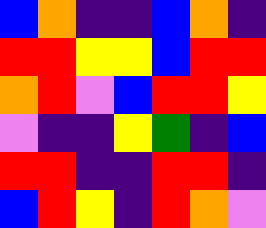[["blue", "orange", "indigo", "indigo", "blue", "orange", "indigo"], ["red", "red", "yellow", "yellow", "blue", "red", "red"], ["orange", "red", "violet", "blue", "red", "red", "yellow"], ["violet", "indigo", "indigo", "yellow", "green", "indigo", "blue"], ["red", "red", "indigo", "indigo", "red", "red", "indigo"], ["blue", "red", "yellow", "indigo", "red", "orange", "violet"]]